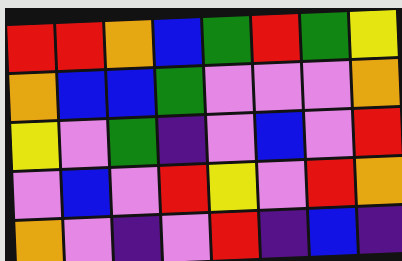[["red", "red", "orange", "blue", "green", "red", "green", "yellow"], ["orange", "blue", "blue", "green", "violet", "violet", "violet", "orange"], ["yellow", "violet", "green", "indigo", "violet", "blue", "violet", "red"], ["violet", "blue", "violet", "red", "yellow", "violet", "red", "orange"], ["orange", "violet", "indigo", "violet", "red", "indigo", "blue", "indigo"]]